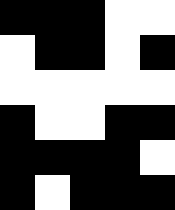[["black", "black", "black", "white", "white"], ["white", "black", "black", "white", "black"], ["white", "white", "white", "white", "white"], ["black", "white", "white", "black", "black"], ["black", "black", "black", "black", "white"], ["black", "white", "black", "black", "black"]]